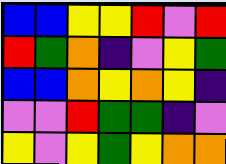[["blue", "blue", "yellow", "yellow", "red", "violet", "red"], ["red", "green", "orange", "indigo", "violet", "yellow", "green"], ["blue", "blue", "orange", "yellow", "orange", "yellow", "indigo"], ["violet", "violet", "red", "green", "green", "indigo", "violet"], ["yellow", "violet", "yellow", "green", "yellow", "orange", "orange"]]